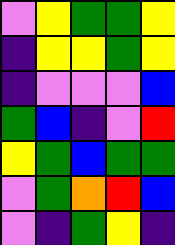[["violet", "yellow", "green", "green", "yellow"], ["indigo", "yellow", "yellow", "green", "yellow"], ["indigo", "violet", "violet", "violet", "blue"], ["green", "blue", "indigo", "violet", "red"], ["yellow", "green", "blue", "green", "green"], ["violet", "green", "orange", "red", "blue"], ["violet", "indigo", "green", "yellow", "indigo"]]